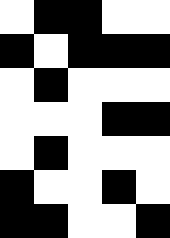[["white", "black", "black", "white", "white"], ["black", "white", "black", "black", "black"], ["white", "black", "white", "white", "white"], ["white", "white", "white", "black", "black"], ["white", "black", "white", "white", "white"], ["black", "white", "white", "black", "white"], ["black", "black", "white", "white", "black"]]